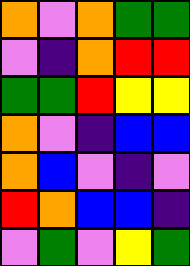[["orange", "violet", "orange", "green", "green"], ["violet", "indigo", "orange", "red", "red"], ["green", "green", "red", "yellow", "yellow"], ["orange", "violet", "indigo", "blue", "blue"], ["orange", "blue", "violet", "indigo", "violet"], ["red", "orange", "blue", "blue", "indigo"], ["violet", "green", "violet", "yellow", "green"]]